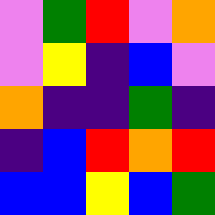[["violet", "green", "red", "violet", "orange"], ["violet", "yellow", "indigo", "blue", "violet"], ["orange", "indigo", "indigo", "green", "indigo"], ["indigo", "blue", "red", "orange", "red"], ["blue", "blue", "yellow", "blue", "green"]]